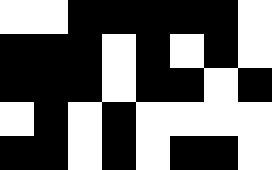[["white", "white", "black", "black", "black", "black", "black", "white"], ["black", "black", "black", "white", "black", "white", "black", "white"], ["black", "black", "black", "white", "black", "black", "white", "black"], ["white", "black", "white", "black", "white", "white", "white", "white"], ["black", "black", "white", "black", "white", "black", "black", "white"]]